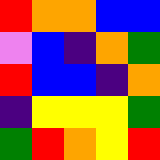[["red", "orange", "orange", "blue", "blue"], ["violet", "blue", "indigo", "orange", "green"], ["red", "blue", "blue", "indigo", "orange"], ["indigo", "yellow", "yellow", "yellow", "green"], ["green", "red", "orange", "yellow", "red"]]